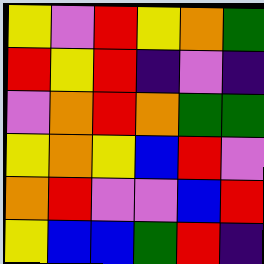[["yellow", "violet", "red", "yellow", "orange", "green"], ["red", "yellow", "red", "indigo", "violet", "indigo"], ["violet", "orange", "red", "orange", "green", "green"], ["yellow", "orange", "yellow", "blue", "red", "violet"], ["orange", "red", "violet", "violet", "blue", "red"], ["yellow", "blue", "blue", "green", "red", "indigo"]]